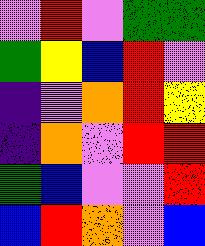[["violet", "red", "violet", "green", "green"], ["green", "yellow", "blue", "red", "violet"], ["indigo", "violet", "orange", "red", "yellow"], ["indigo", "orange", "violet", "red", "red"], ["green", "blue", "violet", "violet", "red"], ["blue", "red", "orange", "violet", "blue"]]